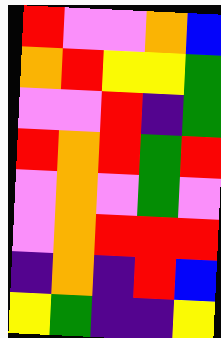[["red", "violet", "violet", "orange", "blue"], ["orange", "red", "yellow", "yellow", "green"], ["violet", "violet", "red", "indigo", "green"], ["red", "orange", "red", "green", "red"], ["violet", "orange", "violet", "green", "violet"], ["violet", "orange", "red", "red", "red"], ["indigo", "orange", "indigo", "red", "blue"], ["yellow", "green", "indigo", "indigo", "yellow"]]